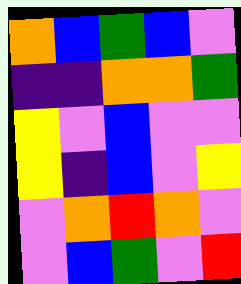[["orange", "blue", "green", "blue", "violet"], ["indigo", "indigo", "orange", "orange", "green"], ["yellow", "violet", "blue", "violet", "violet"], ["yellow", "indigo", "blue", "violet", "yellow"], ["violet", "orange", "red", "orange", "violet"], ["violet", "blue", "green", "violet", "red"]]